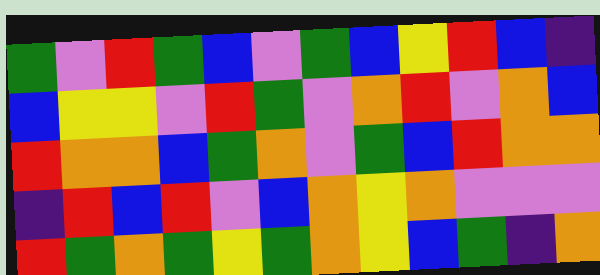[["green", "violet", "red", "green", "blue", "violet", "green", "blue", "yellow", "red", "blue", "indigo"], ["blue", "yellow", "yellow", "violet", "red", "green", "violet", "orange", "red", "violet", "orange", "blue"], ["red", "orange", "orange", "blue", "green", "orange", "violet", "green", "blue", "red", "orange", "orange"], ["indigo", "red", "blue", "red", "violet", "blue", "orange", "yellow", "orange", "violet", "violet", "violet"], ["red", "green", "orange", "green", "yellow", "green", "orange", "yellow", "blue", "green", "indigo", "orange"]]